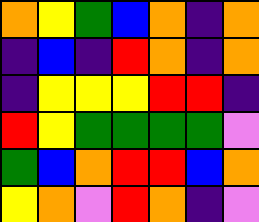[["orange", "yellow", "green", "blue", "orange", "indigo", "orange"], ["indigo", "blue", "indigo", "red", "orange", "indigo", "orange"], ["indigo", "yellow", "yellow", "yellow", "red", "red", "indigo"], ["red", "yellow", "green", "green", "green", "green", "violet"], ["green", "blue", "orange", "red", "red", "blue", "orange"], ["yellow", "orange", "violet", "red", "orange", "indigo", "violet"]]